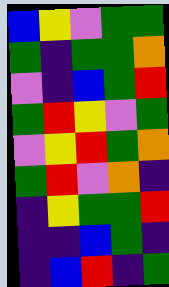[["blue", "yellow", "violet", "green", "green"], ["green", "indigo", "green", "green", "orange"], ["violet", "indigo", "blue", "green", "red"], ["green", "red", "yellow", "violet", "green"], ["violet", "yellow", "red", "green", "orange"], ["green", "red", "violet", "orange", "indigo"], ["indigo", "yellow", "green", "green", "red"], ["indigo", "indigo", "blue", "green", "indigo"], ["indigo", "blue", "red", "indigo", "green"]]